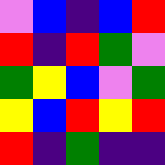[["violet", "blue", "indigo", "blue", "red"], ["red", "indigo", "red", "green", "violet"], ["green", "yellow", "blue", "violet", "green"], ["yellow", "blue", "red", "yellow", "red"], ["red", "indigo", "green", "indigo", "indigo"]]